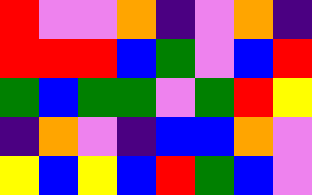[["red", "violet", "violet", "orange", "indigo", "violet", "orange", "indigo"], ["red", "red", "red", "blue", "green", "violet", "blue", "red"], ["green", "blue", "green", "green", "violet", "green", "red", "yellow"], ["indigo", "orange", "violet", "indigo", "blue", "blue", "orange", "violet"], ["yellow", "blue", "yellow", "blue", "red", "green", "blue", "violet"]]